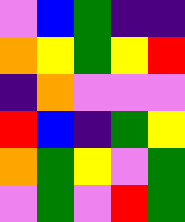[["violet", "blue", "green", "indigo", "indigo"], ["orange", "yellow", "green", "yellow", "red"], ["indigo", "orange", "violet", "violet", "violet"], ["red", "blue", "indigo", "green", "yellow"], ["orange", "green", "yellow", "violet", "green"], ["violet", "green", "violet", "red", "green"]]